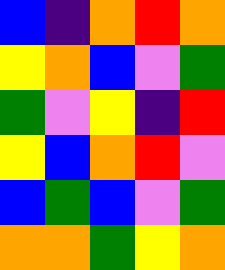[["blue", "indigo", "orange", "red", "orange"], ["yellow", "orange", "blue", "violet", "green"], ["green", "violet", "yellow", "indigo", "red"], ["yellow", "blue", "orange", "red", "violet"], ["blue", "green", "blue", "violet", "green"], ["orange", "orange", "green", "yellow", "orange"]]